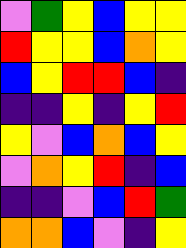[["violet", "green", "yellow", "blue", "yellow", "yellow"], ["red", "yellow", "yellow", "blue", "orange", "yellow"], ["blue", "yellow", "red", "red", "blue", "indigo"], ["indigo", "indigo", "yellow", "indigo", "yellow", "red"], ["yellow", "violet", "blue", "orange", "blue", "yellow"], ["violet", "orange", "yellow", "red", "indigo", "blue"], ["indigo", "indigo", "violet", "blue", "red", "green"], ["orange", "orange", "blue", "violet", "indigo", "yellow"]]